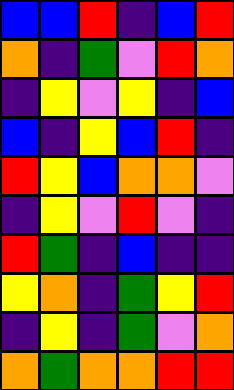[["blue", "blue", "red", "indigo", "blue", "red"], ["orange", "indigo", "green", "violet", "red", "orange"], ["indigo", "yellow", "violet", "yellow", "indigo", "blue"], ["blue", "indigo", "yellow", "blue", "red", "indigo"], ["red", "yellow", "blue", "orange", "orange", "violet"], ["indigo", "yellow", "violet", "red", "violet", "indigo"], ["red", "green", "indigo", "blue", "indigo", "indigo"], ["yellow", "orange", "indigo", "green", "yellow", "red"], ["indigo", "yellow", "indigo", "green", "violet", "orange"], ["orange", "green", "orange", "orange", "red", "red"]]